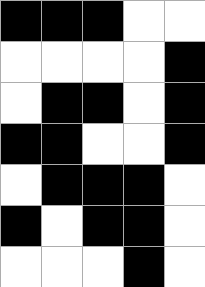[["black", "black", "black", "white", "white"], ["white", "white", "white", "white", "black"], ["white", "black", "black", "white", "black"], ["black", "black", "white", "white", "black"], ["white", "black", "black", "black", "white"], ["black", "white", "black", "black", "white"], ["white", "white", "white", "black", "white"]]